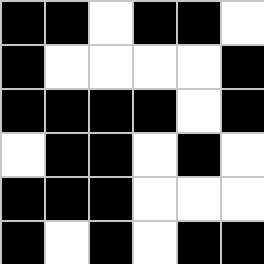[["black", "black", "white", "black", "black", "white"], ["black", "white", "white", "white", "white", "black"], ["black", "black", "black", "black", "white", "black"], ["white", "black", "black", "white", "black", "white"], ["black", "black", "black", "white", "white", "white"], ["black", "white", "black", "white", "black", "black"]]